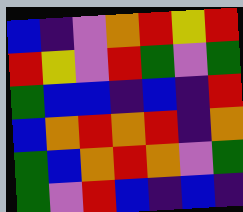[["blue", "indigo", "violet", "orange", "red", "yellow", "red"], ["red", "yellow", "violet", "red", "green", "violet", "green"], ["green", "blue", "blue", "indigo", "blue", "indigo", "red"], ["blue", "orange", "red", "orange", "red", "indigo", "orange"], ["green", "blue", "orange", "red", "orange", "violet", "green"], ["green", "violet", "red", "blue", "indigo", "blue", "indigo"]]